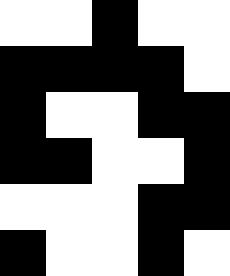[["white", "white", "black", "white", "white"], ["black", "black", "black", "black", "white"], ["black", "white", "white", "black", "black"], ["black", "black", "white", "white", "black"], ["white", "white", "white", "black", "black"], ["black", "white", "white", "black", "white"]]